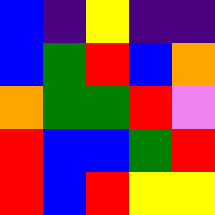[["blue", "indigo", "yellow", "indigo", "indigo"], ["blue", "green", "red", "blue", "orange"], ["orange", "green", "green", "red", "violet"], ["red", "blue", "blue", "green", "red"], ["red", "blue", "red", "yellow", "yellow"]]